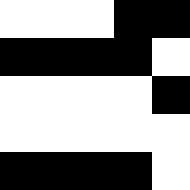[["white", "white", "white", "black", "black"], ["black", "black", "black", "black", "white"], ["white", "white", "white", "white", "black"], ["white", "white", "white", "white", "white"], ["black", "black", "black", "black", "white"]]